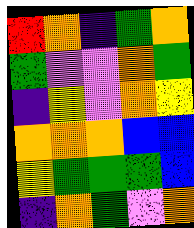[["red", "orange", "indigo", "green", "orange"], ["green", "violet", "violet", "orange", "green"], ["indigo", "yellow", "violet", "orange", "yellow"], ["orange", "orange", "orange", "blue", "blue"], ["yellow", "green", "green", "green", "blue"], ["indigo", "orange", "green", "violet", "orange"]]